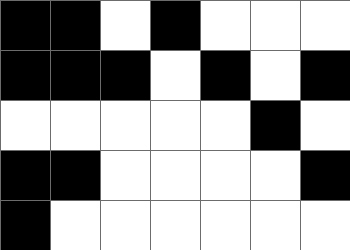[["black", "black", "white", "black", "white", "white", "white"], ["black", "black", "black", "white", "black", "white", "black"], ["white", "white", "white", "white", "white", "black", "white"], ["black", "black", "white", "white", "white", "white", "black"], ["black", "white", "white", "white", "white", "white", "white"]]